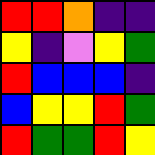[["red", "red", "orange", "indigo", "indigo"], ["yellow", "indigo", "violet", "yellow", "green"], ["red", "blue", "blue", "blue", "indigo"], ["blue", "yellow", "yellow", "red", "green"], ["red", "green", "green", "red", "yellow"]]